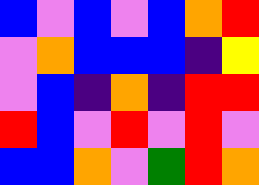[["blue", "violet", "blue", "violet", "blue", "orange", "red"], ["violet", "orange", "blue", "blue", "blue", "indigo", "yellow"], ["violet", "blue", "indigo", "orange", "indigo", "red", "red"], ["red", "blue", "violet", "red", "violet", "red", "violet"], ["blue", "blue", "orange", "violet", "green", "red", "orange"]]